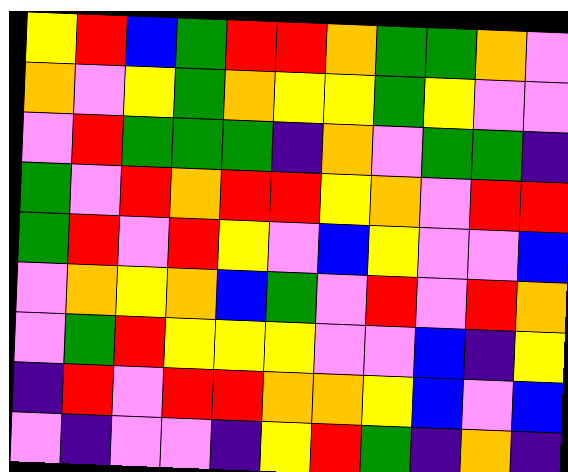[["yellow", "red", "blue", "green", "red", "red", "orange", "green", "green", "orange", "violet"], ["orange", "violet", "yellow", "green", "orange", "yellow", "yellow", "green", "yellow", "violet", "violet"], ["violet", "red", "green", "green", "green", "indigo", "orange", "violet", "green", "green", "indigo"], ["green", "violet", "red", "orange", "red", "red", "yellow", "orange", "violet", "red", "red"], ["green", "red", "violet", "red", "yellow", "violet", "blue", "yellow", "violet", "violet", "blue"], ["violet", "orange", "yellow", "orange", "blue", "green", "violet", "red", "violet", "red", "orange"], ["violet", "green", "red", "yellow", "yellow", "yellow", "violet", "violet", "blue", "indigo", "yellow"], ["indigo", "red", "violet", "red", "red", "orange", "orange", "yellow", "blue", "violet", "blue"], ["violet", "indigo", "violet", "violet", "indigo", "yellow", "red", "green", "indigo", "orange", "indigo"]]